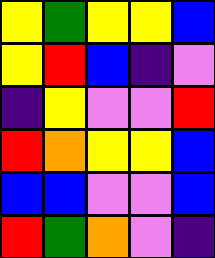[["yellow", "green", "yellow", "yellow", "blue"], ["yellow", "red", "blue", "indigo", "violet"], ["indigo", "yellow", "violet", "violet", "red"], ["red", "orange", "yellow", "yellow", "blue"], ["blue", "blue", "violet", "violet", "blue"], ["red", "green", "orange", "violet", "indigo"]]